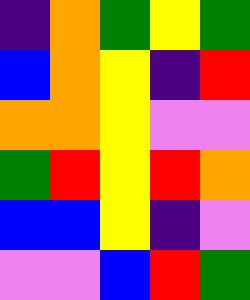[["indigo", "orange", "green", "yellow", "green"], ["blue", "orange", "yellow", "indigo", "red"], ["orange", "orange", "yellow", "violet", "violet"], ["green", "red", "yellow", "red", "orange"], ["blue", "blue", "yellow", "indigo", "violet"], ["violet", "violet", "blue", "red", "green"]]